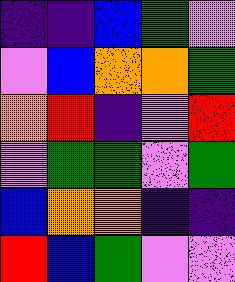[["indigo", "indigo", "blue", "green", "violet"], ["violet", "blue", "orange", "orange", "green"], ["orange", "red", "indigo", "violet", "red"], ["violet", "green", "green", "violet", "green"], ["blue", "orange", "orange", "indigo", "indigo"], ["red", "blue", "green", "violet", "violet"]]